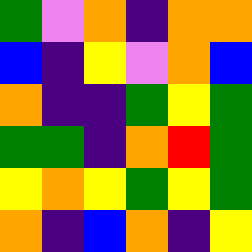[["green", "violet", "orange", "indigo", "orange", "orange"], ["blue", "indigo", "yellow", "violet", "orange", "blue"], ["orange", "indigo", "indigo", "green", "yellow", "green"], ["green", "green", "indigo", "orange", "red", "green"], ["yellow", "orange", "yellow", "green", "yellow", "green"], ["orange", "indigo", "blue", "orange", "indigo", "yellow"]]